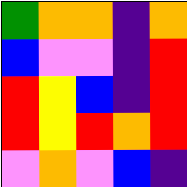[["green", "orange", "orange", "indigo", "orange"], ["blue", "violet", "violet", "indigo", "red"], ["red", "yellow", "blue", "indigo", "red"], ["red", "yellow", "red", "orange", "red"], ["violet", "orange", "violet", "blue", "indigo"]]